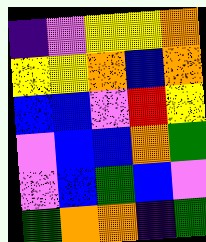[["indigo", "violet", "yellow", "yellow", "orange"], ["yellow", "yellow", "orange", "blue", "orange"], ["blue", "blue", "violet", "red", "yellow"], ["violet", "blue", "blue", "orange", "green"], ["violet", "blue", "green", "blue", "violet"], ["green", "orange", "orange", "indigo", "green"]]